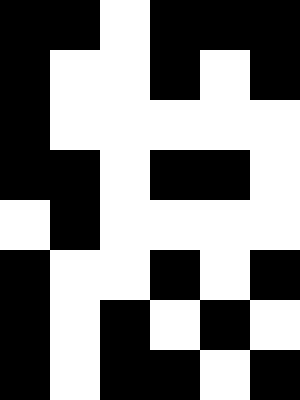[["black", "black", "white", "black", "black", "black"], ["black", "white", "white", "black", "white", "black"], ["black", "white", "white", "white", "white", "white"], ["black", "black", "white", "black", "black", "white"], ["white", "black", "white", "white", "white", "white"], ["black", "white", "white", "black", "white", "black"], ["black", "white", "black", "white", "black", "white"], ["black", "white", "black", "black", "white", "black"]]